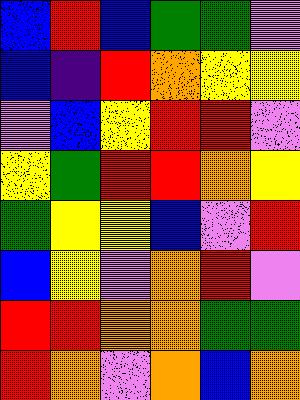[["blue", "red", "blue", "green", "green", "violet"], ["blue", "indigo", "red", "orange", "yellow", "yellow"], ["violet", "blue", "yellow", "red", "red", "violet"], ["yellow", "green", "red", "red", "orange", "yellow"], ["green", "yellow", "yellow", "blue", "violet", "red"], ["blue", "yellow", "violet", "orange", "red", "violet"], ["red", "red", "orange", "orange", "green", "green"], ["red", "orange", "violet", "orange", "blue", "orange"]]